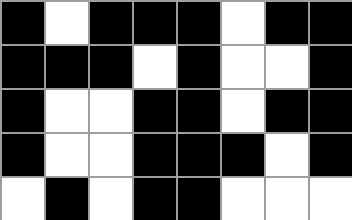[["black", "white", "black", "black", "black", "white", "black", "black"], ["black", "black", "black", "white", "black", "white", "white", "black"], ["black", "white", "white", "black", "black", "white", "black", "black"], ["black", "white", "white", "black", "black", "black", "white", "black"], ["white", "black", "white", "black", "black", "white", "white", "white"]]